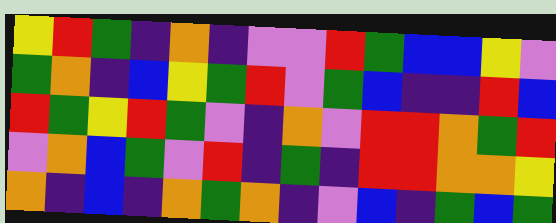[["yellow", "red", "green", "indigo", "orange", "indigo", "violet", "violet", "red", "green", "blue", "blue", "yellow", "violet"], ["green", "orange", "indigo", "blue", "yellow", "green", "red", "violet", "green", "blue", "indigo", "indigo", "red", "blue"], ["red", "green", "yellow", "red", "green", "violet", "indigo", "orange", "violet", "red", "red", "orange", "green", "red"], ["violet", "orange", "blue", "green", "violet", "red", "indigo", "green", "indigo", "red", "red", "orange", "orange", "yellow"], ["orange", "indigo", "blue", "indigo", "orange", "green", "orange", "indigo", "violet", "blue", "indigo", "green", "blue", "green"]]